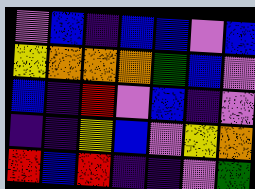[["violet", "blue", "indigo", "blue", "blue", "violet", "blue"], ["yellow", "orange", "orange", "orange", "green", "blue", "violet"], ["blue", "indigo", "red", "violet", "blue", "indigo", "violet"], ["indigo", "indigo", "yellow", "blue", "violet", "yellow", "orange"], ["red", "blue", "red", "indigo", "indigo", "violet", "green"]]